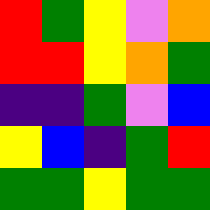[["red", "green", "yellow", "violet", "orange"], ["red", "red", "yellow", "orange", "green"], ["indigo", "indigo", "green", "violet", "blue"], ["yellow", "blue", "indigo", "green", "red"], ["green", "green", "yellow", "green", "green"]]